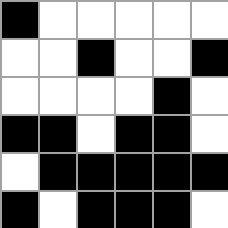[["black", "white", "white", "white", "white", "white"], ["white", "white", "black", "white", "white", "black"], ["white", "white", "white", "white", "black", "white"], ["black", "black", "white", "black", "black", "white"], ["white", "black", "black", "black", "black", "black"], ["black", "white", "black", "black", "black", "white"]]